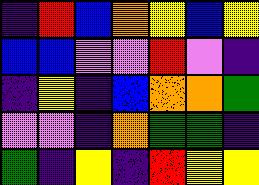[["indigo", "red", "blue", "orange", "yellow", "blue", "yellow"], ["blue", "blue", "violet", "violet", "red", "violet", "indigo"], ["indigo", "yellow", "indigo", "blue", "orange", "orange", "green"], ["violet", "violet", "indigo", "orange", "green", "green", "indigo"], ["green", "indigo", "yellow", "indigo", "red", "yellow", "yellow"]]